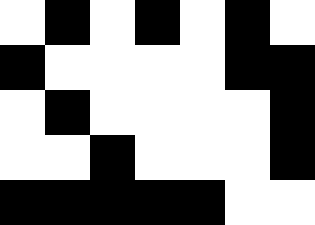[["white", "black", "white", "black", "white", "black", "white"], ["black", "white", "white", "white", "white", "black", "black"], ["white", "black", "white", "white", "white", "white", "black"], ["white", "white", "black", "white", "white", "white", "black"], ["black", "black", "black", "black", "black", "white", "white"]]